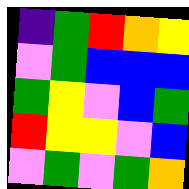[["indigo", "green", "red", "orange", "yellow"], ["violet", "green", "blue", "blue", "blue"], ["green", "yellow", "violet", "blue", "green"], ["red", "yellow", "yellow", "violet", "blue"], ["violet", "green", "violet", "green", "orange"]]